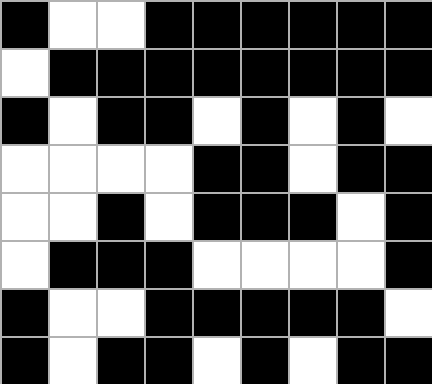[["black", "white", "white", "black", "black", "black", "black", "black", "black"], ["white", "black", "black", "black", "black", "black", "black", "black", "black"], ["black", "white", "black", "black", "white", "black", "white", "black", "white"], ["white", "white", "white", "white", "black", "black", "white", "black", "black"], ["white", "white", "black", "white", "black", "black", "black", "white", "black"], ["white", "black", "black", "black", "white", "white", "white", "white", "black"], ["black", "white", "white", "black", "black", "black", "black", "black", "white"], ["black", "white", "black", "black", "white", "black", "white", "black", "black"]]